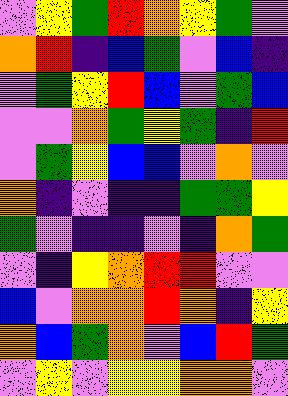[["violet", "yellow", "green", "red", "orange", "yellow", "green", "violet"], ["orange", "red", "indigo", "blue", "green", "violet", "blue", "indigo"], ["violet", "green", "yellow", "red", "blue", "violet", "green", "blue"], ["violet", "violet", "orange", "green", "yellow", "green", "indigo", "red"], ["violet", "green", "yellow", "blue", "blue", "violet", "orange", "violet"], ["orange", "indigo", "violet", "indigo", "indigo", "green", "green", "yellow"], ["green", "violet", "indigo", "indigo", "violet", "indigo", "orange", "green"], ["violet", "indigo", "yellow", "orange", "red", "red", "violet", "violet"], ["blue", "violet", "orange", "orange", "red", "orange", "indigo", "yellow"], ["orange", "blue", "green", "orange", "violet", "blue", "red", "green"], ["violet", "yellow", "violet", "yellow", "yellow", "orange", "orange", "violet"]]